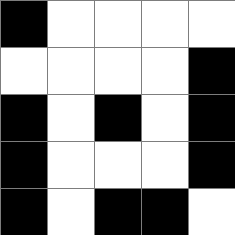[["black", "white", "white", "white", "white"], ["white", "white", "white", "white", "black"], ["black", "white", "black", "white", "black"], ["black", "white", "white", "white", "black"], ["black", "white", "black", "black", "white"]]